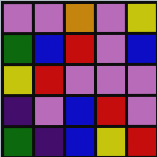[["violet", "violet", "orange", "violet", "yellow"], ["green", "blue", "red", "violet", "blue"], ["yellow", "red", "violet", "violet", "violet"], ["indigo", "violet", "blue", "red", "violet"], ["green", "indigo", "blue", "yellow", "red"]]